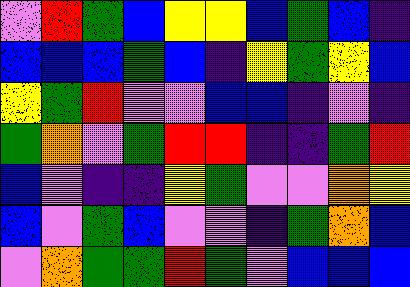[["violet", "red", "green", "blue", "yellow", "yellow", "blue", "green", "blue", "indigo"], ["blue", "blue", "blue", "green", "blue", "indigo", "yellow", "green", "yellow", "blue"], ["yellow", "green", "red", "violet", "violet", "blue", "blue", "indigo", "violet", "indigo"], ["green", "orange", "violet", "green", "red", "red", "indigo", "indigo", "green", "red"], ["blue", "violet", "indigo", "indigo", "yellow", "green", "violet", "violet", "orange", "yellow"], ["blue", "violet", "green", "blue", "violet", "violet", "indigo", "green", "orange", "blue"], ["violet", "orange", "green", "green", "red", "green", "violet", "blue", "blue", "blue"]]